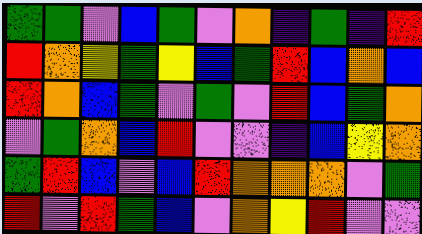[["green", "green", "violet", "blue", "green", "violet", "orange", "indigo", "green", "indigo", "red"], ["red", "orange", "yellow", "green", "yellow", "blue", "green", "red", "blue", "orange", "blue"], ["red", "orange", "blue", "green", "violet", "green", "violet", "red", "blue", "green", "orange"], ["violet", "green", "orange", "blue", "red", "violet", "violet", "indigo", "blue", "yellow", "orange"], ["green", "red", "blue", "violet", "blue", "red", "orange", "orange", "orange", "violet", "green"], ["red", "violet", "red", "green", "blue", "violet", "orange", "yellow", "red", "violet", "violet"]]